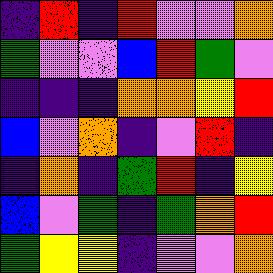[["indigo", "red", "indigo", "red", "violet", "violet", "orange"], ["green", "violet", "violet", "blue", "red", "green", "violet"], ["indigo", "indigo", "indigo", "orange", "orange", "yellow", "red"], ["blue", "violet", "orange", "indigo", "violet", "red", "indigo"], ["indigo", "orange", "indigo", "green", "red", "indigo", "yellow"], ["blue", "violet", "green", "indigo", "green", "orange", "red"], ["green", "yellow", "yellow", "indigo", "violet", "violet", "orange"]]